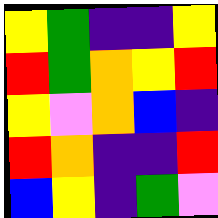[["yellow", "green", "indigo", "indigo", "yellow"], ["red", "green", "orange", "yellow", "red"], ["yellow", "violet", "orange", "blue", "indigo"], ["red", "orange", "indigo", "indigo", "red"], ["blue", "yellow", "indigo", "green", "violet"]]